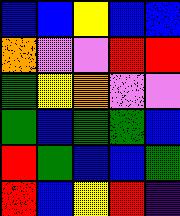[["blue", "blue", "yellow", "blue", "blue"], ["orange", "violet", "violet", "red", "red"], ["green", "yellow", "orange", "violet", "violet"], ["green", "blue", "green", "green", "blue"], ["red", "green", "blue", "blue", "green"], ["red", "blue", "yellow", "red", "indigo"]]